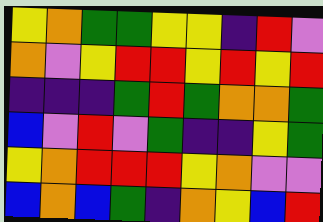[["yellow", "orange", "green", "green", "yellow", "yellow", "indigo", "red", "violet"], ["orange", "violet", "yellow", "red", "red", "yellow", "red", "yellow", "red"], ["indigo", "indigo", "indigo", "green", "red", "green", "orange", "orange", "green"], ["blue", "violet", "red", "violet", "green", "indigo", "indigo", "yellow", "green"], ["yellow", "orange", "red", "red", "red", "yellow", "orange", "violet", "violet"], ["blue", "orange", "blue", "green", "indigo", "orange", "yellow", "blue", "red"]]